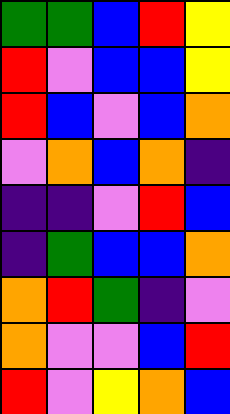[["green", "green", "blue", "red", "yellow"], ["red", "violet", "blue", "blue", "yellow"], ["red", "blue", "violet", "blue", "orange"], ["violet", "orange", "blue", "orange", "indigo"], ["indigo", "indigo", "violet", "red", "blue"], ["indigo", "green", "blue", "blue", "orange"], ["orange", "red", "green", "indigo", "violet"], ["orange", "violet", "violet", "blue", "red"], ["red", "violet", "yellow", "orange", "blue"]]